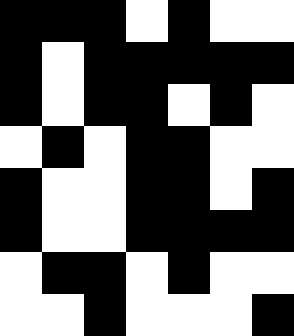[["black", "black", "black", "white", "black", "white", "white"], ["black", "white", "black", "black", "black", "black", "black"], ["black", "white", "black", "black", "white", "black", "white"], ["white", "black", "white", "black", "black", "white", "white"], ["black", "white", "white", "black", "black", "white", "black"], ["black", "white", "white", "black", "black", "black", "black"], ["white", "black", "black", "white", "black", "white", "white"], ["white", "white", "black", "white", "white", "white", "black"]]